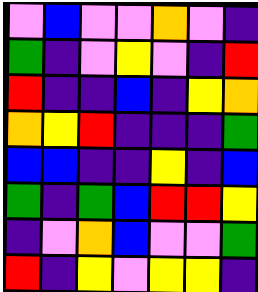[["violet", "blue", "violet", "violet", "orange", "violet", "indigo"], ["green", "indigo", "violet", "yellow", "violet", "indigo", "red"], ["red", "indigo", "indigo", "blue", "indigo", "yellow", "orange"], ["orange", "yellow", "red", "indigo", "indigo", "indigo", "green"], ["blue", "blue", "indigo", "indigo", "yellow", "indigo", "blue"], ["green", "indigo", "green", "blue", "red", "red", "yellow"], ["indigo", "violet", "orange", "blue", "violet", "violet", "green"], ["red", "indigo", "yellow", "violet", "yellow", "yellow", "indigo"]]